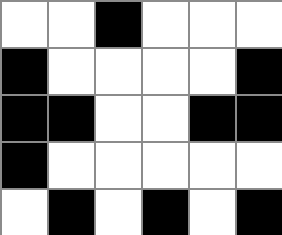[["white", "white", "black", "white", "white", "white"], ["black", "white", "white", "white", "white", "black"], ["black", "black", "white", "white", "black", "black"], ["black", "white", "white", "white", "white", "white"], ["white", "black", "white", "black", "white", "black"]]